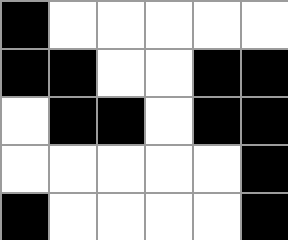[["black", "white", "white", "white", "white", "white"], ["black", "black", "white", "white", "black", "black"], ["white", "black", "black", "white", "black", "black"], ["white", "white", "white", "white", "white", "black"], ["black", "white", "white", "white", "white", "black"]]